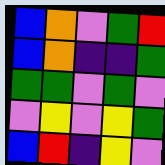[["blue", "orange", "violet", "green", "red"], ["blue", "orange", "indigo", "indigo", "green"], ["green", "green", "violet", "green", "violet"], ["violet", "yellow", "violet", "yellow", "green"], ["blue", "red", "indigo", "yellow", "violet"]]